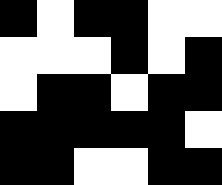[["black", "white", "black", "black", "white", "white"], ["white", "white", "white", "black", "white", "black"], ["white", "black", "black", "white", "black", "black"], ["black", "black", "black", "black", "black", "white"], ["black", "black", "white", "white", "black", "black"]]